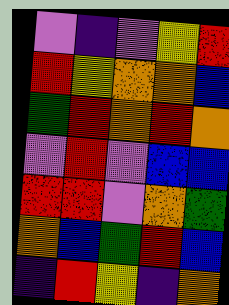[["violet", "indigo", "violet", "yellow", "red"], ["red", "yellow", "orange", "orange", "blue"], ["green", "red", "orange", "red", "orange"], ["violet", "red", "violet", "blue", "blue"], ["red", "red", "violet", "orange", "green"], ["orange", "blue", "green", "red", "blue"], ["indigo", "red", "yellow", "indigo", "orange"]]